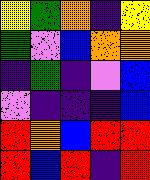[["yellow", "green", "orange", "indigo", "yellow"], ["green", "violet", "blue", "orange", "orange"], ["indigo", "green", "indigo", "violet", "blue"], ["violet", "indigo", "indigo", "indigo", "blue"], ["red", "orange", "blue", "red", "red"], ["red", "blue", "red", "indigo", "red"]]